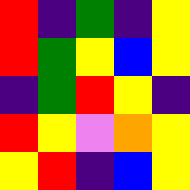[["red", "indigo", "green", "indigo", "yellow"], ["red", "green", "yellow", "blue", "yellow"], ["indigo", "green", "red", "yellow", "indigo"], ["red", "yellow", "violet", "orange", "yellow"], ["yellow", "red", "indigo", "blue", "yellow"]]